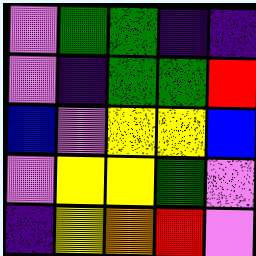[["violet", "green", "green", "indigo", "indigo"], ["violet", "indigo", "green", "green", "red"], ["blue", "violet", "yellow", "yellow", "blue"], ["violet", "yellow", "yellow", "green", "violet"], ["indigo", "yellow", "orange", "red", "violet"]]